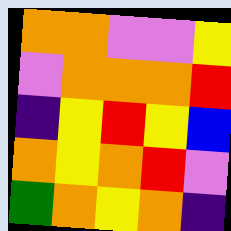[["orange", "orange", "violet", "violet", "yellow"], ["violet", "orange", "orange", "orange", "red"], ["indigo", "yellow", "red", "yellow", "blue"], ["orange", "yellow", "orange", "red", "violet"], ["green", "orange", "yellow", "orange", "indigo"]]